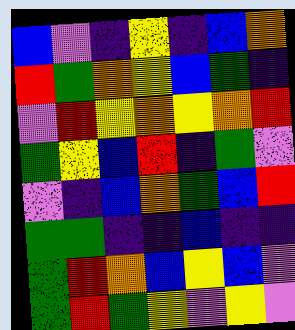[["blue", "violet", "indigo", "yellow", "indigo", "blue", "orange"], ["red", "green", "orange", "yellow", "blue", "green", "indigo"], ["violet", "red", "yellow", "orange", "yellow", "orange", "red"], ["green", "yellow", "blue", "red", "indigo", "green", "violet"], ["violet", "indigo", "blue", "orange", "green", "blue", "red"], ["green", "green", "indigo", "indigo", "blue", "indigo", "indigo"], ["green", "red", "orange", "blue", "yellow", "blue", "violet"], ["green", "red", "green", "yellow", "violet", "yellow", "violet"]]